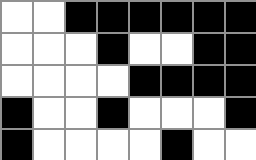[["white", "white", "black", "black", "black", "black", "black", "black"], ["white", "white", "white", "black", "white", "white", "black", "black"], ["white", "white", "white", "white", "black", "black", "black", "black"], ["black", "white", "white", "black", "white", "white", "white", "black"], ["black", "white", "white", "white", "white", "black", "white", "white"]]